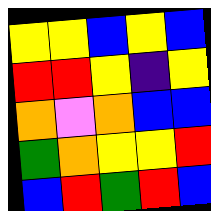[["yellow", "yellow", "blue", "yellow", "blue"], ["red", "red", "yellow", "indigo", "yellow"], ["orange", "violet", "orange", "blue", "blue"], ["green", "orange", "yellow", "yellow", "red"], ["blue", "red", "green", "red", "blue"]]